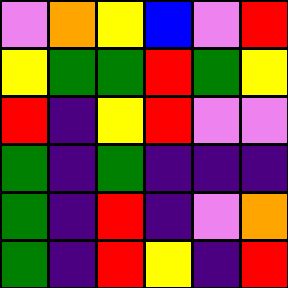[["violet", "orange", "yellow", "blue", "violet", "red"], ["yellow", "green", "green", "red", "green", "yellow"], ["red", "indigo", "yellow", "red", "violet", "violet"], ["green", "indigo", "green", "indigo", "indigo", "indigo"], ["green", "indigo", "red", "indigo", "violet", "orange"], ["green", "indigo", "red", "yellow", "indigo", "red"]]